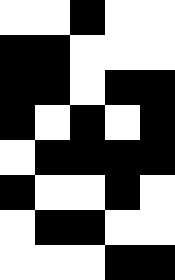[["white", "white", "black", "white", "white"], ["black", "black", "white", "white", "white"], ["black", "black", "white", "black", "black"], ["black", "white", "black", "white", "black"], ["white", "black", "black", "black", "black"], ["black", "white", "white", "black", "white"], ["white", "black", "black", "white", "white"], ["white", "white", "white", "black", "black"]]